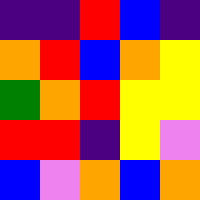[["indigo", "indigo", "red", "blue", "indigo"], ["orange", "red", "blue", "orange", "yellow"], ["green", "orange", "red", "yellow", "yellow"], ["red", "red", "indigo", "yellow", "violet"], ["blue", "violet", "orange", "blue", "orange"]]